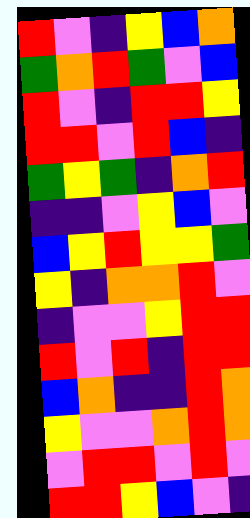[["red", "violet", "indigo", "yellow", "blue", "orange"], ["green", "orange", "red", "green", "violet", "blue"], ["red", "violet", "indigo", "red", "red", "yellow"], ["red", "red", "violet", "red", "blue", "indigo"], ["green", "yellow", "green", "indigo", "orange", "red"], ["indigo", "indigo", "violet", "yellow", "blue", "violet"], ["blue", "yellow", "red", "yellow", "yellow", "green"], ["yellow", "indigo", "orange", "orange", "red", "violet"], ["indigo", "violet", "violet", "yellow", "red", "red"], ["red", "violet", "red", "indigo", "red", "red"], ["blue", "orange", "indigo", "indigo", "red", "orange"], ["yellow", "violet", "violet", "orange", "red", "orange"], ["violet", "red", "red", "violet", "red", "violet"], ["red", "red", "yellow", "blue", "violet", "indigo"]]